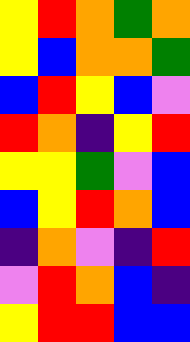[["yellow", "red", "orange", "green", "orange"], ["yellow", "blue", "orange", "orange", "green"], ["blue", "red", "yellow", "blue", "violet"], ["red", "orange", "indigo", "yellow", "red"], ["yellow", "yellow", "green", "violet", "blue"], ["blue", "yellow", "red", "orange", "blue"], ["indigo", "orange", "violet", "indigo", "red"], ["violet", "red", "orange", "blue", "indigo"], ["yellow", "red", "red", "blue", "blue"]]